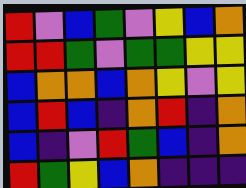[["red", "violet", "blue", "green", "violet", "yellow", "blue", "orange"], ["red", "red", "green", "violet", "green", "green", "yellow", "yellow"], ["blue", "orange", "orange", "blue", "orange", "yellow", "violet", "yellow"], ["blue", "red", "blue", "indigo", "orange", "red", "indigo", "orange"], ["blue", "indigo", "violet", "red", "green", "blue", "indigo", "orange"], ["red", "green", "yellow", "blue", "orange", "indigo", "indigo", "indigo"]]